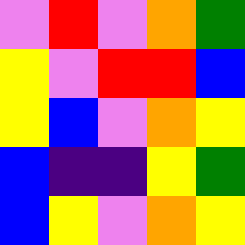[["violet", "red", "violet", "orange", "green"], ["yellow", "violet", "red", "red", "blue"], ["yellow", "blue", "violet", "orange", "yellow"], ["blue", "indigo", "indigo", "yellow", "green"], ["blue", "yellow", "violet", "orange", "yellow"]]